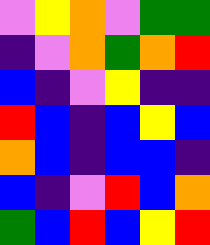[["violet", "yellow", "orange", "violet", "green", "green"], ["indigo", "violet", "orange", "green", "orange", "red"], ["blue", "indigo", "violet", "yellow", "indigo", "indigo"], ["red", "blue", "indigo", "blue", "yellow", "blue"], ["orange", "blue", "indigo", "blue", "blue", "indigo"], ["blue", "indigo", "violet", "red", "blue", "orange"], ["green", "blue", "red", "blue", "yellow", "red"]]